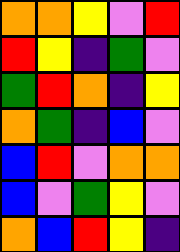[["orange", "orange", "yellow", "violet", "red"], ["red", "yellow", "indigo", "green", "violet"], ["green", "red", "orange", "indigo", "yellow"], ["orange", "green", "indigo", "blue", "violet"], ["blue", "red", "violet", "orange", "orange"], ["blue", "violet", "green", "yellow", "violet"], ["orange", "blue", "red", "yellow", "indigo"]]